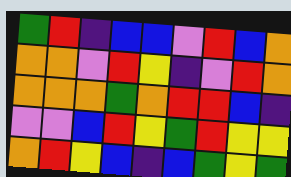[["green", "red", "indigo", "blue", "blue", "violet", "red", "blue", "orange"], ["orange", "orange", "violet", "red", "yellow", "indigo", "violet", "red", "orange"], ["orange", "orange", "orange", "green", "orange", "red", "red", "blue", "indigo"], ["violet", "violet", "blue", "red", "yellow", "green", "red", "yellow", "yellow"], ["orange", "red", "yellow", "blue", "indigo", "blue", "green", "yellow", "green"]]